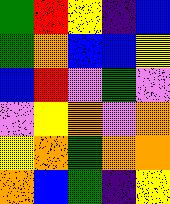[["green", "red", "yellow", "indigo", "blue"], ["green", "orange", "blue", "blue", "yellow"], ["blue", "red", "violet", "green", "violet"], ["violet", "yellow", "orange", "violet", "orange"], ["yellow", "orange", "green", "orange", "orange"], ["orange", "blue", "green", "indigo", "yellow"]]